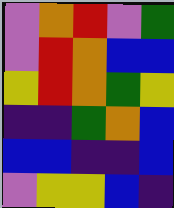[["violet", "orange", "red", "violet", "green"], ["violet", "red", "orange", "blue", "blue"], ["yellow", "red", "orange", "green", "yellow"], ["indigo", "indigo", "green", "orange", "blue"], ["blue", "blue", "indigo", "indigo", "blue"], ["violet", "yellow", "yellow", "blue", "indigo"]]